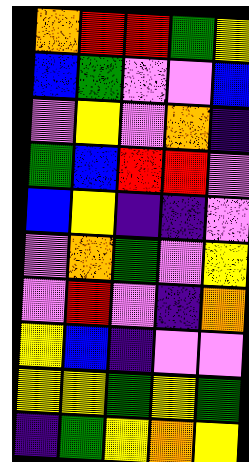[["orange", "red", "red", "green", "yellow"], ["blue", "green", "violet", "violet", "blue"], ["violet", "yellow", "violet", "orange", "indigo"], ["green", "blue", "red", "red", "violet"], ["blue", "yellow", "indigo", "indigo", "violet"], ["violet", "orange", "green", "violet", "yellow"], ["violet", "red", "violet", "indigo", "orange"], ["yellow", "blue", "indigo", "violet", "violet"], ["yellow", "yellow", "green", "yellow", "green"], ["indigo", "green", "yellow", "orange", "yellow"]]